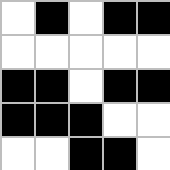[["white", "black", "white", "black", "black"], ["white", "white", "white", "white", "white"], ["black", "black", "white", "black", "black"], ["black", "black", "black", "white", "white"], ["white", "white", "black", "black", "white"]]